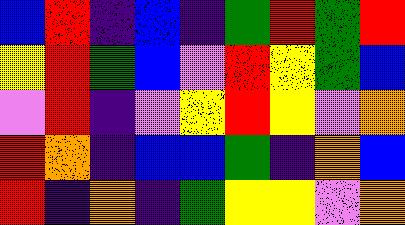[["blue", "red", "indigo", "blue", "indigo", "green", "red", "green", "red"], ["yellow", "red", "green", "blue", "violet", "red", "yellow", "green", "blue"], ["violet", "red", "indigo", "violet", "yellow", "red", "yellow", "violet", "orange"], ["red", "orange", "indigo", "blue", "blue", "green", "indigo", "orange", "blue"], ["red", "indigo", "orange", "indigo", "green", "yellow", "yellow", "violet", "orange"]]